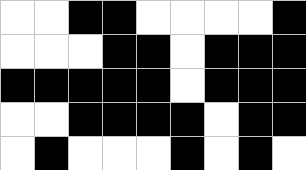[["white", "white", "black", "black", "white", "white", "white", "white", "black"], ["white", "white", "white", "black", "black", "white", "black", "black", "black"], ["black", "black", "black", "black", "black", "white", "black", "black", "black"], ["white", "white", "black", "black", "black", "black", "white", "black", "black"], ["white", "black", "white", "white", "white", "black", "white", "black", "white"]]